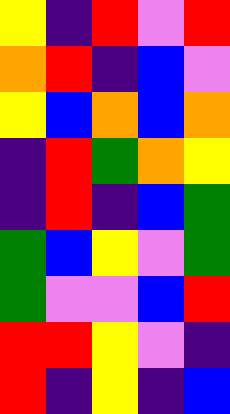[["yellow", "indigo", "red", "violet", "red"], ["orange", "red", "indigo", "blue", "violet"], ["yellow", "blue", "orange", "blue", "orange"], ["indigo", "red", "green", "orange", "yellow"], ["indigo", "red", "indigo", "blue", "green"], ["green", "blue", "yellow", "violet", "green"], ["green", "violet", "violet", "blue", "red"], ["red", "red", "yellow", "violet", "indigo"], ["red", "indigo", "yellow", "indigo", "blue"]]